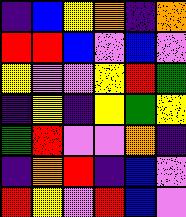[["indigo", "blue", "yellow", "orange", "indigo", "orange"], ["red", "red", "blue", "violet", "blue", "violet"], ["yellow", "violet", "violet", "yellow", "red", "green"], ["indigo", "yellow", "indigo", "yellow", "green", "yellow"], ["green", "red", "violet", "violet", "orange", "indigo"], ["indigo", "orange", "red", "indigo", "blue", "violet"], ["red", "yellow", "violet", "red", "blue", "violet"]]